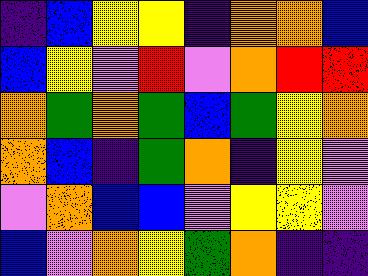[["indigo", "blue", "yellow", "yellow", "indigo", "orange", "orange", "blue"], ["blue", "yellow", "violet", "red", "violet", "orange", "red", "red"], ["orange", "green", "orange", "green", "blue", "green", "yellow", "orange"], ["orange", "blue", "indigo", "green", "orange", "indigo", "yellow", "violet"], ["violet", "orange", "blue", "blue", "violet", "yellow", "yellow", "violet"], ["blue", "violet", "orange", "yellow", "green", "orange", "indigo", "indigo"]]